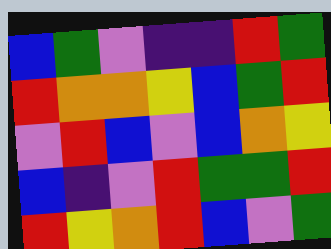[["blue", "green", "violet", "indigo", "indigo", "red", "green"], ["red", "orange", "orange", "yellow", "blue", "green", "red"], ["violet", "red", "blue", "violet", "blue", "orange", "yellow"], ["blue", "indigo", "violet", "red", "green", "green", "red"], ["red", "yellow", "orange", "red", "blue", "violet", "green"]]